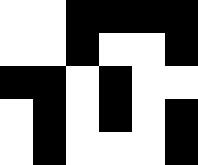[["white", "white", "black", "black", "black", "black"], ["white", "white", "black", "white", "white", "black"], ["black", "black", "white", "black", "white", "white"], ["white", "black", "white", "black", "white", "black"], ["white", "black", "white", "white", "white", "black"]]